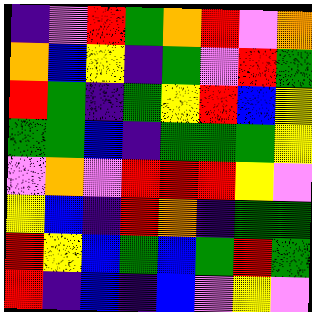[["indigo", "violet", "red", "green", "orange", "red", "violet", "orange"], ["orange", "blue", "yellow", "indigo", "green", "violet", "red", "green"], ["red", "green", "indigo", "green", "yellow", "red", "blue", "yellow"], ["green", "green", "blue", "indigo", "green", "green", "green", "yellow"], ["violet", "orange", "violet", "red", "red", "red", "yellow", "violet"], ["yellow", "blue", "indigo", "red", "orange", "indigo", "green", "green"], ["red", "yellow", "blue", "green", "blue", "green", "red", "green"], ["red", "indigo", "blue", "indigo", "blue", "violet", "yellow", "violet"]]